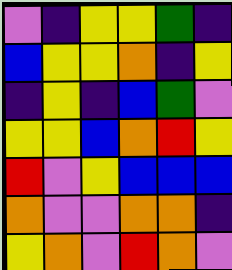[["violet", "indigo", "yellow", "yellow", "green", "indigo"], ["blue", "yellow", "yellow", "orange", "indigo", "yellow"], ["indigo", "yellow", "indigo", "blue", "green", "violet"], ["yellow", "yellow", "blue", "orange", "red", "yellow"], ["red", "violet", "yellow", "blue", "blue", "blue"], ["orange", "violet", "violet", "orange", "orange", "indigo"], ["yellow", "orange", "violet", "red", "orange", "violet"]]